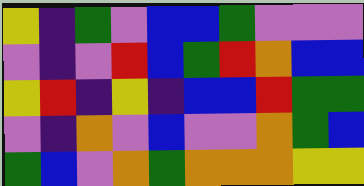[["yellow", "indigo", "green", "violet", "blue", "blue", "green", "violet", "violet", "violet"], ["violet", "indigo", "violet", "red", "blue", "green", "red", "orange", "blue", "blue"], ["yellow", "red", "indigo", "yellow", "indigo", "blue", "blue", "red", "green", "green"], ["violet", "indigo", "orange", "violet", "blue", "violet", "violet", "orange", "green", "blue"], ["green", "blue", "violet", "orange", "green", "orange", "orange", "orange", "yellow", "yellow"]]